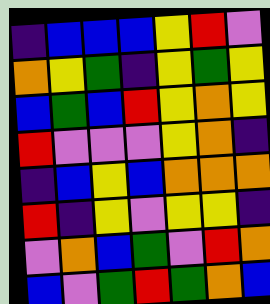[["indigo", "blue", "blue", "blue", "yellow", "red", "violet"], ["orange", "yellow", "green", "indigo", "yellow", "green", "yellow"], ["blue", "green", "blue", "red", "yellow", "orange", "yellow"], ["red", "violet", "violet", "violet", "yellow", "orange", "indigo"], ["indigo", "blue", "yellow", "blue", "orange", "orange", "orange"], ["red", "indigo", "yellow", "violet", "yellow", "yellow", "indigo"], ["violet", "orange", "blue", "green", "violet", "red", "orange"], ["blue", "violet", "green", "red", "green", "orange", "blue"]]